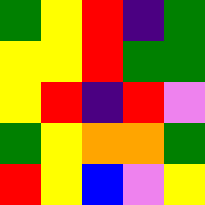[["green", "yellow", "red", "indigo", "green"], ["yellow", "yellow", "red", "green", "green"], ["yellow", "red", "indigo", "red", "violet"], ["green", "yellow", "orange", "orange", "green"], ["red", "yellow", "blue", "violet", "yellow"]]